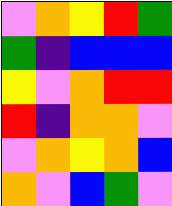[["violet", "orange", "yellow", "red", "green"], ["green", "indigo", "blue", "blue", "blue"], ["yellow", "violet", "orange", "red", "red"], ["red", "indigo", "orange", "orange", "violet"], ["violet", "orange", "yellow", "orange", "blue"], ["orange", "violet", "blue", "green", "violet"]]